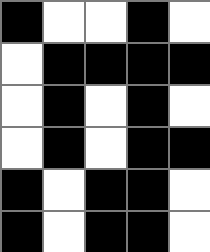[["black", "white", "white", "black", "white"], ["white", "black", "black", "black", "black"], ["white", "black", "white", "black", "white"], ["white", "black", "white", "black", "black"], ["black", "white", "black", "black", "white"], ["black", "white", "black", "black", "white"]]